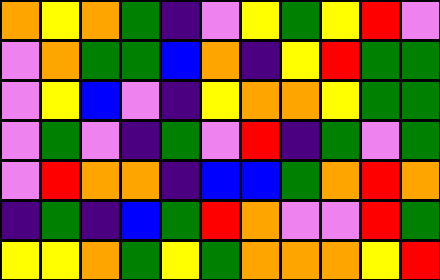[["orange", "yellow", "orange", "green", "indigo", "violet", "yellow", "green", "yellow", "red", "violet"], ["violet", "orange", "green", "green", "blue", "orange", "indigo", "yellow", "red", "green", "green"], ["violet", "yellow", "blue", "violet", "indigo", "yellow", "orange", "orange", "yellow", "green", "green"], ["violet", "green", "violet", "indigo", "green", "violet", "red", "indigo", "green", "violet", "green"], ["violet", "red", "orange", "orange", "indigo", "blue", "blue", "green", "orange", "red", "orange"], ["indigo", "green", "indigo", "blue", "green", "red", "orange", "violet", "violet", "red", "green"], ["yellow", "yellow", "orange", "green", "yellow", "green", "orange", "orange", "orange", "yellow", "red"]]